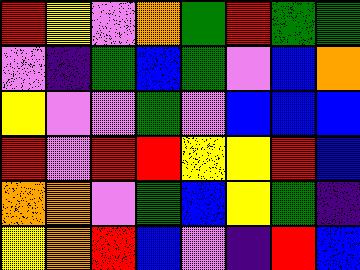[["red", "yellow", "violet", "orange", "green", "red", "green", "green"], ["violet", "indigo", "green", "blue", "green", "violet", "blue", "orange"], ["yellow", "violet", "violet", "green", "violet", "blue", "blue", "blue"], ["red", "violet", "red", "red", "yellow", "yellow", "red", "blue"], ["orange", "orange", "violet", "green", "blue", "yellow", "green", "indigo"], ["yellow", "orange", "red", "blue", "violet", "indigo", "red", "blue"]]